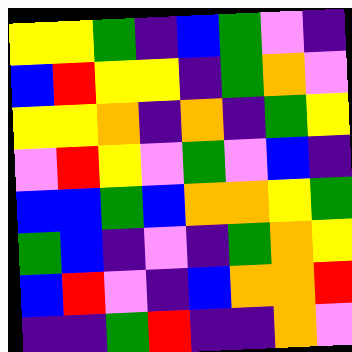[["yellow", "yellow", "green", "indigo", "blue", "green", "violet", "indigo"], ["blue", "red", "yellow", "yellow", "indigo", "green", "orange", "violet"], ["yellow", "yellow", "orange", "indigo", "orange", "indigo", "green", "yellow"], ["violet", "red", "yellow", "violet", "green", "violet", "blue", "indigo"], ["blue", "blue", "green", "blue", "orange", "orange", "yellow", "green"], ["green", "blue", "indigo", "violet", "indigo", "green", "orange", "yellow"], ["blue", "red", "violet", "indigo", "blue", "orange", "orange", "red"], ["indigo", "indigo", "green", "red", "indigo", "indigo", "orange", "violet"]]